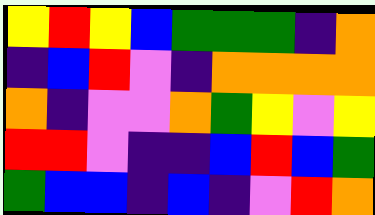[["yellow", "red", "yellow", "blue", "green", "green", "green", "indigo", "orange"], ["indigo", "blue", "red", "violet", "indigo", "orange", "orange", "orange", "orange"], ["orange", "indigo", "violet", "violet", "orange", "green", "yellow", "violet", "yellow"], ["red", "red", "violet", "indigo", "indigo", "blue", "red", "blue", "green"], ["green", "blue", "blue", "indigo", "blue", "indigo", "violet", "red", "orange"]]